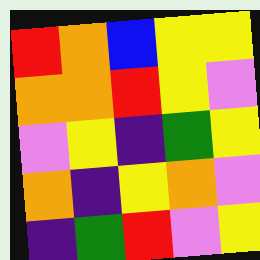[["red", "orange", "blue", "yellow", "yellow"], ["orange", "orange", "red", "yellow", "violet"], ["violet", "yellow", "indigo", "green", "yellow"], ["orange", "indigo", "yellow", "orange", "violet"], ["indigo", "green", "red", "violet", "yellow"]]